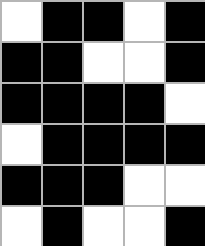[["white", "black", "black", "white", "black"], ["black", "black", "white", "white", "black"], ["black", "black", "black", "black", "white"], ["white", "black", "black", "black", "black"], ["black", "black", "black", "white", "white"], ["white", "black", "white", "white", "black"]]